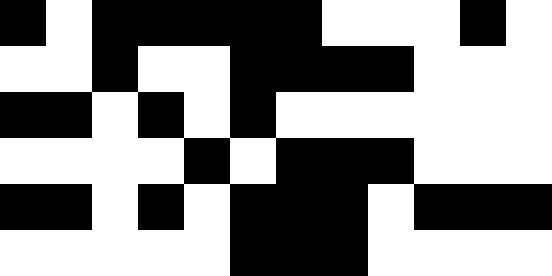[["black", "white", "black", "black", "black", "black", "black", "white", "white", "white", "black", "white"], ["white", "white", "black", "white", "white", "black", "black", "black", "black", "white", "white", "white"], ["black", "black", "white", "black", "white", "black", "white", "white", "white", "white", "white", "white"], ["white", "white", "white", "white", "black", "white", "black", "black", "black", "white", "white", "white"], ["black", "black", "white", "black", "white", "black", "black", "black", "white", "black", "black", "black"], ["white", "white", "white", "white", "white", "black", "black", "black", "white", "white", "white", "white"]]